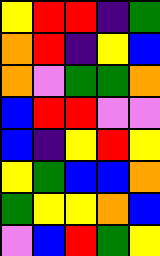[["yellow", "red", "red", "indigo", "green"], ["orange", "red", "indigo", "yellow", "blue"], ["orange", "violet", "green", "green", "orange"], ["blue", "red", "red", "violet", "violet"], ["blue", "indigo", "yellow", "red", "yellow"], ["yellow", "green", "blue", "blue", "orange"], ["green", "yellow", "yellow", "orange", "blue"], ["violet", "blue", "red", "green", "yellow"]]